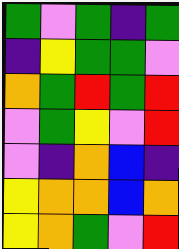[["green", "violet", "green", "indigo", "green"], ["indigo", "yellow", "green", "green", "violet"], ["orange", "green", "red", "green", "red"], ["violet", "green", "yellow", "violet", "red"], ["violet", "indigo", "orange", "blue", "indigo"], ["yellow", "orange", "orange", "blue", "orange"], ["yellow", "orange", "green", "violet", "red"]]